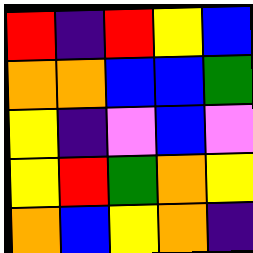[["red", "indigo", "red", "yellow", "blue"], ["orange", "orange", "blue", "blue", "green"], ["yellow", "indigo", "violet", "blue", "violet"], ["yellow", "red", "green", "orange", "yellow"], ["orange", "blue", "yellow", "orange", "indigo"]]